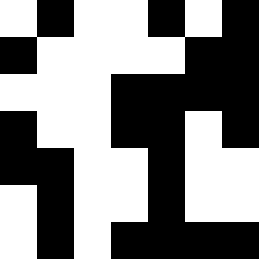[["white", "black", "white", "white", "black", "white", "black"], ["black", "white", "white", "white", "white", "black", "black"], ["white", "white", "white", "black", "black", "black", "black"], ["black", "white", "white", "black", "black", "white", "black"], ["black", "black", "white", "white", "black", "white", "white"], ["white", "black", "white", "white", "black", "white", "white"], ["white", "black", "white", "black", "black", "black", "black"]]